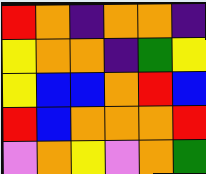[["red", "orange", "indigo", "orange", "orange", "indigo"], ["yellow", "orange", "orange", "indigo", "green", "yellow"], ["yellow", "blue", "blue", "orange", "red", "blue"], ["red", "blue", "orange", "orange", "orange", "red"], ["violet", "orange", "yellow", "violet", "orange", "green"]]